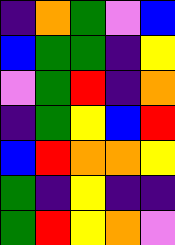[["indigo", "orange", "green", "violet", "blue"], ["blue", "green", "green", "indigo", "yellow"], ["violet", "green", "red", "indigo", "orange"], ["indigo", "green", "yellow", "blue", "red"], ["blue", "red", "orange", "orange", "yellow"], ["green", "indigo", "yellow", "indigo", "indigo"], ["green", "red", "yellow", "orange", "violet"]]